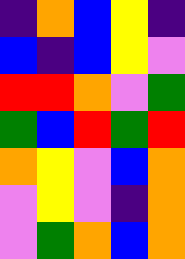[["indigo", "orange", "blue", "yellow", "indigo"], ["blue", "indigo", "blue", "yellow", "violet"], ["red", "red", "orange", "violet", "green"], ["green", "blue", "red", "green", "red"], ["orange", "yellow", "violet", "blue", "orange"], ["violet", "yellow", "violet", "indigo", "orange"], ["violet", "green", "orange", "blue", "orange"]]